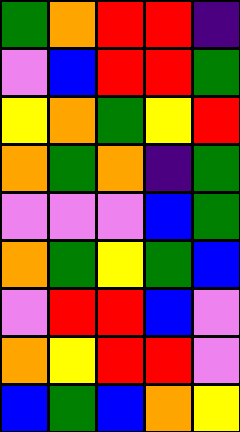[["green", "orange", "red", "red", "indigo"], ["violet", "blue", "red", "red", "green"], ["yellow", "orange", "green", "yellow", "red"], ["orange", "green", "orange", "indigo", "green"], ["violet", "violet", "violet", "blue", "green"], ["orange", "green", "yellow", "green", "blue"], ["violet", "red", "red", "blue", "violet"], ["orange", "yellow", "red", "red", "violet"], ["blue", "green", "blue", "orange", "yellow"]]